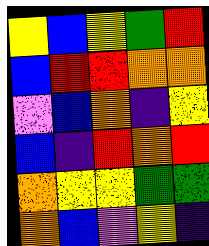[["yellow", "blue", "yellow", "green", "red"], ["blue", "red", "red", "orange", "orange"], ["violet", "blue", "orange", "indigo", "yellow"], ["blue", "indigo", "red", "orange", "red"], ["orange", "yellow", "yellow", "green", "green"], ["orange", "blue", "violet", "yellow", "indigo"]]